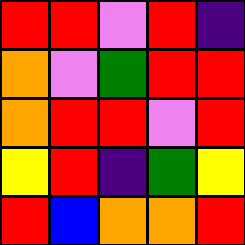[["red", "red", "violet", "red", "indigo"], ["orange", "violet", "green", "red", "red"], ["orange", "red", "red", "violet", "red"], ["yellow", "red", "indigo", "green", "yellow"], ["red", "blue", "orange", "orange", "red"]]